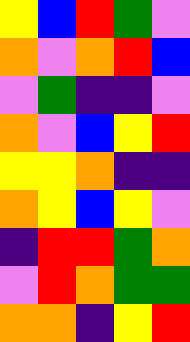[["yellow", "blue", "red", "green", "violet"], ["orange", "violet", "orange", "red", "blue"], ["violet", "green", "indigo", "indigo", "violet"], ["orange", "violet", "blue", "yellow", "red"], ["yellow", "yellow", "orange", "indigo", "indigo"], ["orange", "yellow", "blue", "yellow", "violet"], ["indigo", "red", "red", "green", "orange"], ["violet", "red", "orange", "green", "green"], ["orange", "orange", "indigo", "yellow", "red"]]